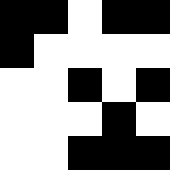[["black", "black", "white", "black", "black"], ["black", "white", "white", "white", "white"], ["white", "white", "black", "white", "black"], ["white", "white", "white", "black", "white"], ["white", "white", "black", "black", "black"]]